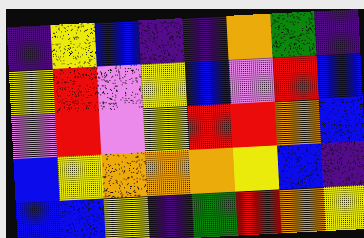[["indigo", "yellow", "blue", "indigo", "indigo", "orange", "green", "indigo"], ["yellow", "red", "violet", "yellow", "blue", "violet", "red", "blue"], ["violet", "red", "violet", "yellow", "red", "red", "orange", "blue"], ["blue", "yellow", "orange", "orange", "orange", "yellow", "blue", "indigo"], ["blue", "blue", "yellow", "indigo", "green", "red", "orange", "yellow"]]